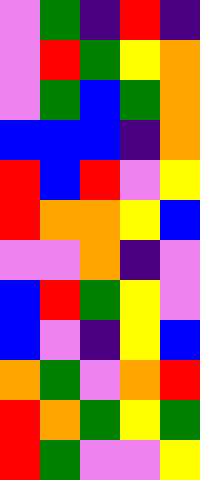[["violet", "green", "indigo", "red", "indigo"], ["violet", "red", "green", "yellow", "orange"], ["violet", "green", "blue", "green", "orange"], ["blue", "blue", "blue", "indigo", "orange"], ["red", "blue", "red", "violet", "yellow"], ["red", "orange", "orange", "yellow", "blue"], ["violet", "violet", "orange", "indigo", "violet"], ["blue", "red", "green", "yellow", "violet"], ["blue", "violet", "indigo", "yellow", "blue"], ["orange", "green", "violet", "orange", "red"], ["red", "orange", "green", "yellow", "green"], ["red", "green", "violet", "violet", "yellow"]]